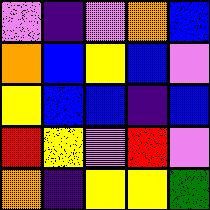[["violet", "indigo", "violet", "orange", "blue"], ["orange", "blue", "yellow", "blue", "violet"], ["yellow", "blue", "blue", "indigo", "blue"], ["red", "yellow", "violet", "red", "violet"], ["orange", "indigo", "yellow", "yellow", "green"]]